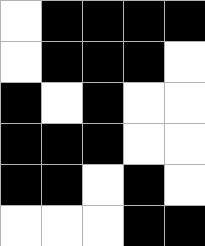[["white", "black", "black", "black", "black"], ["white", "black", "black", "black", "white"], ["black", "white", "black", "white", "white"], ["black", "black", "black", "white", "white"], ["black", "black", "white", "black", "white"], ["white", "white", "white", "black", "black"]]